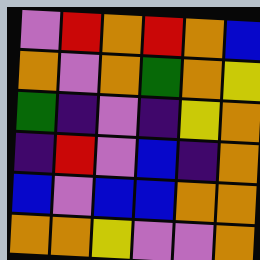[["violet", "red", "orange", "red", "orange", "blue"], ["orange", "violet", "orange", "green", "orange", "yellow"], ["green", "indigo", "violet", "indigo", "yellow", "orange"], ["indigo", "red", "violet", "blue", "indigo", "orange"], ["blue", "violet", "blue", "blue", "orange", "orange"], ["orange", "orange", "yellow", "violet", "violet", "orange"]]